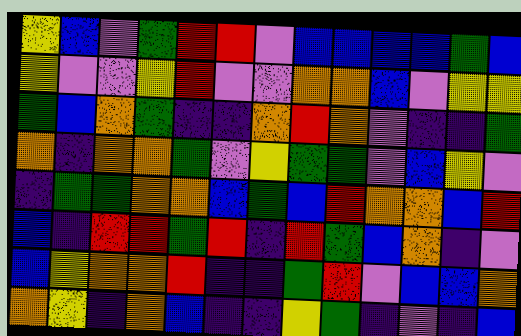[["yellow", "blue", "violet", "green", "red", "red", "violet", "blue", "blue", "blue", "blue", "green", "blue"], ["yellow", "violet", "violet", "yellow", "red", "violet", "violet", "orange", "orange", "blue", "violet", "yellow", "yellow"], ["green", "blue", "orange", "green", "indigo", "indigo", "orange", "red", "orange", "violet", "indigo", "indigo", "green"], ["orange", "indigo", "orange", "orange", "green", "violet", "yellow", "green", "green", "violet", "blue", "yellow", "violet"], ["indigo", "green", "green", "orange", "orange", "blue", "green", "blue", "red", "orange", "orange", "blue", "red"], ["blue", "indigo", "red", "red", "green", "red", "indigo", "red", "green", "blue", "orange", "indigo", "violet"], ["blue", "yellow", "orange", "orange", "red", "indigo", "indigo", "green", "red", "violet", "blue", "blue", "orange"], ["orange", "yellow", "indigo", "orange", "blue", "indigo", "indigo", "yellow", "green", "indigo", "violet", "indigo", "blue"]]